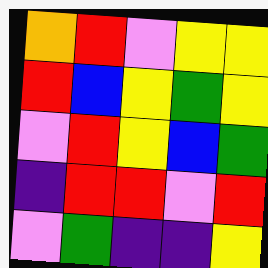[["orange", "red", "violet", "yellow", "yellow"], ["red", "blue", "yellow", "green", "yellow"], ["violet", "red", "yellow", "blue", "green"], ["indigo", "red", "red", "violet", "red"], ["violet", "green", "indigo", "indigo", "yellow"]]